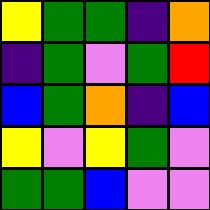[["yellow", "green", "green", "indigo", "orange"], ["indigo", "green", "violet", "green", "red"], ["blue", "green", "orange", "indigo", "blue"], ["yellow", "violet", "yellow", "green", "violet"], ["green", "green", "blue", "violet", "violet"]]